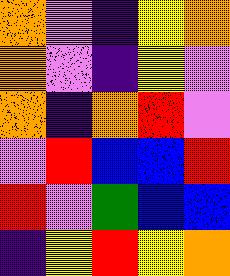[["orange", "violet", "indigo", "yellow", "orange"], ["orange", "violet", "indigo", "yellow", "violet"], ["orange", "indigo", "orange", "red", "violet"], ["violet", "red", "blue", "blue", "red"], ["red", "violet", "green", "blue", "blue"], ["indigo", "yellow", "red", "yellow", "orange"]]